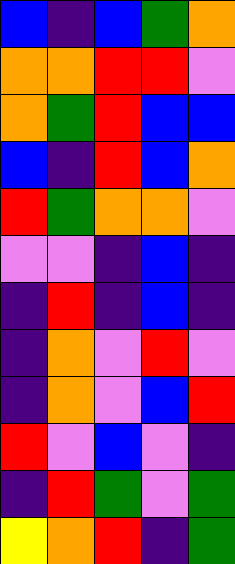[["blue", "indigo", "blue", "green", "orange"], ["orange", "orange", "red", "red", "violet"], ["orange", "green", "red", "blue", "blue"], ["blue", "indigo", "red", "blue", "orange"], ["red", "green", "orange", "orange", "violet"], ["violet", "violet", "indigo", "blue", "indigo"], ["indigo", "red", "indigo", "blue", "indigo"], ["indigo", "orange", "violet", "red", "violet"], ["indigo", "orange", "violet", "blue", "red"], ["red", "violet", "blue", "violet", "indigo"], ["indigo", "red", "green", "violet", "green"], ["yellow", "orange", "red", "indigo", "green"]]